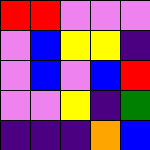[["red", "red", "violet", "violet", "violet"], ["violet", "blue", "yellow", "yellow", "indigo"], ["violet", "blue", "violet", "blue", "red"], ["violet", "violet", "yellow", "indigo", "green"], ["indigo", "indigo", "indigo", "orange", "blue"]]